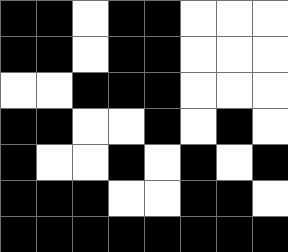[["black", "black", "white", "black", "black", "white", "white", "white"], ["black", "black", "white", "black", "black", "white", "white", "white"], ["white", "white", "black", "black", "black", "white", "white", "white"], ["black", "black", "white", "white", "black", "white", "black", "white"], ["black", "white", "white", "black", "white", "black", "white", "black"], ["black", "black", "black", "white", "white", "black", "black", "white"], ["black", "black", "black", "black", "black", "black", "black", "black"]]